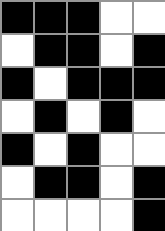[["black", "black", "black", "white", "white"], ["white", "black", "black", "white", "black"], ["black", "white", "black", "black", "black"], ["white", "black", "white", "black", "white"], ["black", "white", "black", "white", "white"], ["white", "black", "black", "white", "black"], ["white", "white", "white", "white", "black"]]